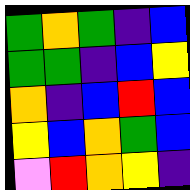[["green", "orange", "green", "indigo", "blue"], ["green", "green", "indigo", "blue", "yellow"], ["orange", "indigo", "blue", "red", "blue"], ["yellow", "blue", "orange", "green", "blue"], ["violet", "red", "orange", "yellow", "indigo"]]